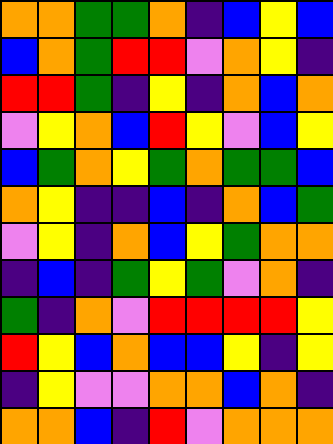[["orange", "orange", "green", "green", "orange", "indigo", "blue", "yellow", "blue"], ["blue", "orange", "green", "red", "red", "violet", "orange", "yellow", "indigo"], ["red", "red", "green", "indigo", "yellow", "indigo", "orange", "blue", "orange"], ["violet", "yellow", "orange", "blue", "red", "yellow", "violet", "blue", "yellow"], ["blue", "green", "orange", "yellow", "green", "orange", "green", "green", "blue"], ["orange", "yellow", "indigo", "indigo", "blue", "indigo", "orange", "blue", "green"], ["violet", "yellow", "indigo", "orange", "blue", "yellow", "green", "orange", "orange"], ["indigo", "blue", "indigo", "green", "yellow", "green", "violet", "orange", "indigo"], ["green", "indigo", "orange", "violet", "red", "red", "red", "red", "yellow"], ["red", "yellow", "blue", "orange", "blue", "blue", "yellow", "indigo", "yellow"], ["indigo", "yellow", "violet", "violet", "orange", "orange", "blue", "orange", "indigo"], ["orange", "orange", "blue", "indigo", "red", "violet", "orange", "orange", "orange"]]